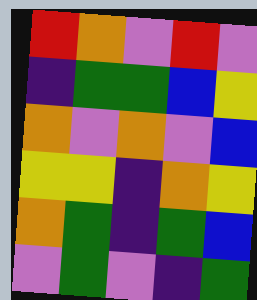[["red", "orange", "violet", "red", "violet"], ["indigo", "green", "green", "blue", "yellow"], ["orange", "violet", "orange", "violet", "blue"], ["yellow", "yellow", "indigo", "orange", "yellow"], ["orange", "green", "indigo", "green", "blue"], ["violet", "green", "violet", "indigo", "green"]]